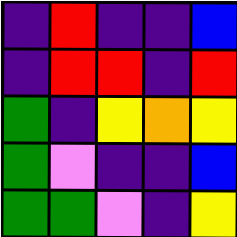[["indigo", "red", "indigo", "indigo", "blue"], ["indigo", "red", "red", "indigo", "red"], ["green", "indigo", "yellow", "orange", "yellow"], ["green", "violet", "indigo", "indigo", "blue"], ["green", "green", "violet", "indigo", "yellow"]]